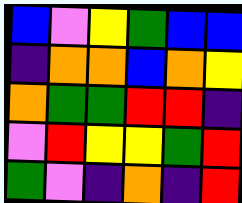[["blue", "violet", "yellow", "green", "blue", "blue"], ["indigo", "orange", "orange", "blue", "orange", "yellow"], ["orange", "green", "green", "red", "red", "indigo"], ["violet", "red", "yellow", "yellow", "green", "red"], ["green", "violet", "indigo", "orange", "indigo", "red"]]